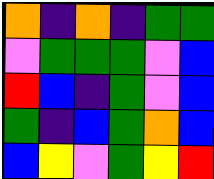[["orange", "indigo", "orange", "indigo", "green", "green"], ["violet", "green", "green", "green", "violet", "blue"], ["red", "blue", "indigo", "green", "violet", "blue"], ["green", "indigo", "blue", "green", "orange", "blue"], ["blue", "yellow", "violet", "green", "yellow", "red"]]